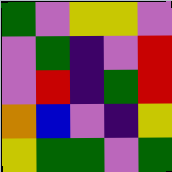[["green", "violet", "yellow", "yellow", "violet"], ["violet", "green", "indigo", "violet", "red"], ["violet", "red", "indigo", "green", "red"], ["orange", "blue", "violet", "indigo", "yellow"], ["yellow", "green", "green", "violet", "green"]]